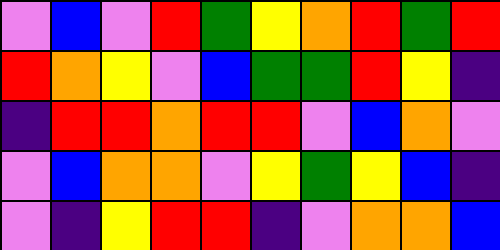[["violet", "blue", "violet", "red", "green", "yellow", "orange", "red", "green", "red"], ["red", "orange", "yellow", "violet", "blue", "green", "green", "red", "yellow", "indigo"], ["indigo", "red", "red", "orange", "red", "red", "violet", "blue", "orange", "violet"], ["violet", "blue", "orange", "orange", "violet", "yellow", "green", "yellow", "blue", "indigo"], ["violet", "indigo", "yellow", "red", "red", "indigo", "violet", "orange", "orange", "blue"]]